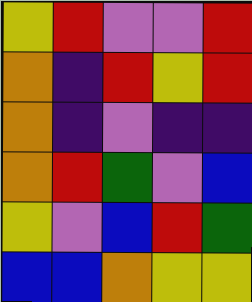[["yellow", "red", "violet", "violet", "red"], ["orange", "indigo", "red", "yellow", "red"], ["orange", "indigo", "violet", "indigo", "indigo"], ["orange", "red", "green", "violet", "blue"], ["yellow", "violet", "blue", "red", "green"], ["blue", "blue", "orange", "yellow", "yellow"]]